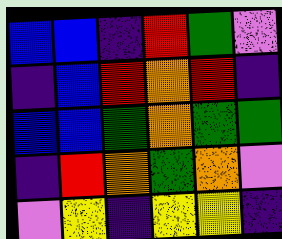[["blue", "blue", "indigo", "red", "green", "violet"], ["indigo", "blue", "red", "orange", "red", "indigo"], ["blue", "blue", "green", "orange", "green", "green"], ["indigo", "red", "orange", "green", "orange", "violet"], ["violet", "yellow", "indigo", "yellow", "yellow", "indigo"]]